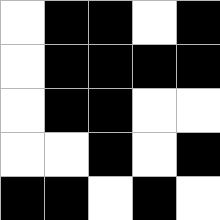[["white", "black", "black", "white", "black"], ["white", "black", "black", "black", "black"], ["white", "black", "black", "white", "white"], ["white", "white", "black", "white", "black"], ["black", "black", "white", "black", "white"]]